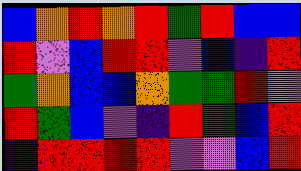[["blue", "orange", "red", "orange", "red", "green", "red", "blue", "blue"], ["red", "violet", "blue", "red", "red", "violet", "blue", "indigo", "red"], ["green", "orange", "blue", "blue", "orange", "green", "green", "red", "violet"], ["red", "green", "blue", "violet", "indigo", "red", "green", "blue", "red"], ["indigo", "red", "red", "red", "red", "violet", "violet", "blue", "red"]]